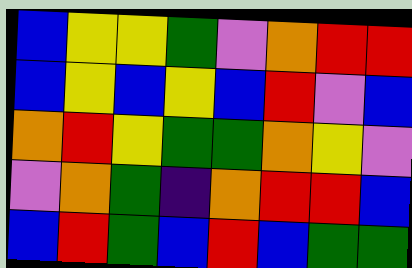[["blue", "yellow", "yellow", "green", "violet", "orange", "red", "red"], ["blue", "yellow", "blue", "yellow", "blue", "red", "violet", "blue"], ["orange", "red", "yellow", "green", "green", "orange", "yellow", "violet"], ["violet", "orange", "green", "indigo", "orange", "red", "red", "blue"], ["blue", "red", "green", "blue", "red", "blue", "green", "green"]]